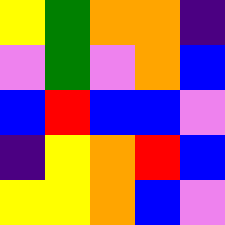[["yellow", "green", "orange", "orange", "indigo"], ["violet", "green", "violet", "orange", "blue"], ["blue", "red", "blue", "blue", "violet"], ["indigo", "yellow", "orange", "red", "blue"], ["yellow", "yellow", "orange", "blue", "violet"]]